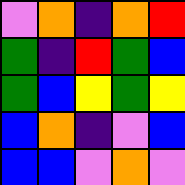[["violet", "orange", "indigo", "orange", "red"], ["green", "indigo", "red", "green", "blue"], ["green", "blue", "yellow", "green", "yellow"], ["blue", "orange", "indigo", "violet", "blue"], ["blue", "blue", "violet", "orange", "violet"]]